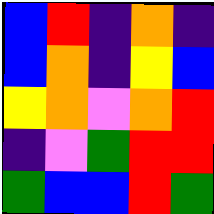[["blue", "red", "indigo", "orange", "indigo"], ["blue", "orange", "indigo", "yellow", "blue"], ["yellow", "orange", "violet", "orange", "red"], ["indigo", "violet", "green", "red", "red"], ["green", "blue", "blue", "red", "green"]]